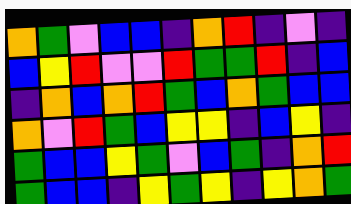[["orange", "green", "violet", "blue", "blue", "indigo", "orange", "red", "indigo", "violet", "indigo"], ["blue", "yellow", "red", "violet", "violet", "red", "green", "green", "red", "indigo", "blue"], ["indigo", "orange", "blue", "orange", "red", "green", "blue", "orange", "green", "blue", "blue"], ["orange", "violet", "red", "green", "blue", "yellow", "yellow", "indigo", "blue", "yellow", "indigo"], ["green", "blue", "blue", "yellow", "green", "violet", "blue", "green", "indigo", "orange", "red"], ["green", "blue", "blue", "indigo", "yellow", "green", "yellow", "indigo", "yellow", "orange", "green"]]